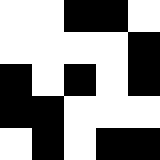[["white", "white", "black", "black", "white"], ["white", "white", "white", "white", "black"], ["black", "white", "black", "white", "black"], ["black", "black", "white", "white", "white"], ["white", "black", "white", "black", "black"]]